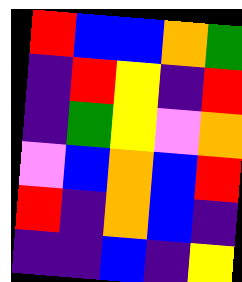[["red", "blue", "blue", "orange", "green"], ["indigo", "red", "yellow", "indigo", "red"], ["indigo", "green", "yellow", "violet", "orange"], ["violet", "blue", "orange", "blue", "red"], ["red", "indigo", "orange", "blue", "indigo"], ["indigo", "indigo", "blue", "indigo", "yellow"]]